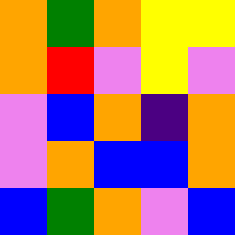[["orange", "green", "orange", "yellow", "yellow"], ["orange", "red", "violet", "yellow", "violet"], ["violet", "blue", "orange", "indigo", "orange"], ["violet", "orange", "blue", "blue", "orange"], ["blue", "green", "orange", "violet", "blue"]]